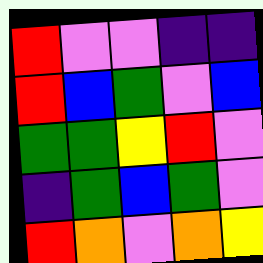[["red", "violet", "violet", "indigo", "indigo"], ["red", "blue", "green", "violet", "blue"], ["green", "green", "yellow", "red", "violet"], ["indigo", "green", "blue", "green", "violet"], ["red", "orange", "violet", "orange", "yellow"]]